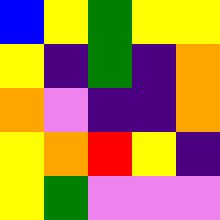[["blue", "yellow", "green", "yellow", "yellow"], ["yellow", "indigo", "green", "indigo", "orange"], ["orange", "violet", "indigo", "indigo", "orange"], ["yellow", "orange", "red", "yellow", "indigo"], ["yellow", "green", "violet", "violet", "violet"]]